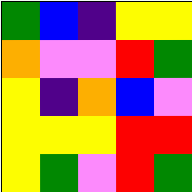[["green", "blue", "indigo", "yellow", "yellow"], ["orange", "violet", "violet", "red", "green"], ["yellow", "indigo", "orange", "blue", "violet"], ["yellow", "yellow", "yellow", "red", "red"], ["yellow", "green", "violet", "red", "green"]]